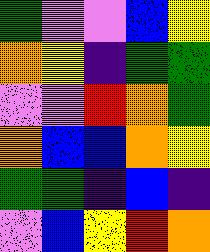[["green", "violet", "violet", "blue", "yellow"], ["orange", "yellow", "indigo", "green", "green"], ["violet", "violet", "red", "orange", "green"], ["orange", "blue", "blue", "orange", "yellow"], ["green", "green", "indigo", "blue", "indigo"], ["violet", "blue", "yellow", "red", "orange"]]